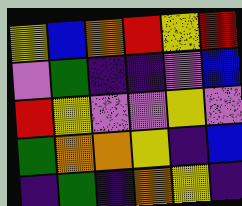[["yellow", "blue", "orange", "red", "yellow", "red"], ["violet", "green", "indigo", "indigo", "violet", "blue"], ["red", "yellow", "violet", "violet", "yellow", "violet"], ["green", "orange", "orange", "yellow", "indigo", "blue"], ["indigo", "green", "indigo", "orange", "yellow", "indigo"]]